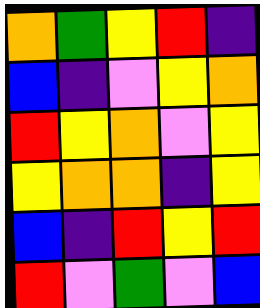[["orange", "green", "yellow", "red", "indigo"], ["blue", "indigo", "violet", "yellow", "orange"], ["red", "yellow", "orange", "violet", "yellow"], ["yellow", "orange", "orange", "indigo", "yellow"], ["blue", "indigo", "red", "yellow", "red"], ["red", "violet", "green", "violet", "blue"]]